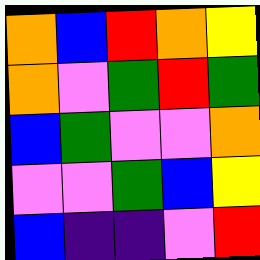[["orange", "blue", "red", "orange", "yellow"], ["orange", "violet", "green", "red", "green"], ["blue", "green", "violet", "violet", "orange"], ["violet", "violet", "green", "blue", "yellow"], ["blue", "indigo", "indigo", "violet", "red"]]